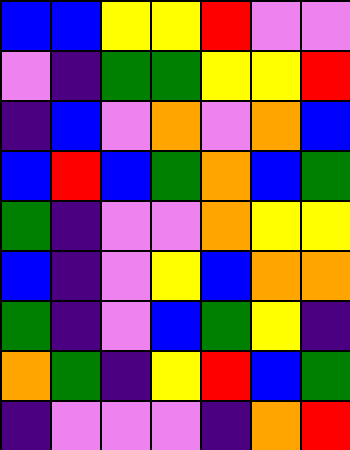[["blue", "blue", "yellow", "yellow", "red", "violet", "violet"], ["violet", "indigo", "green", "green", "yellow", "yellow", "red"], ["indigo", "blue", "violet", "orange", "violet", "orange", "blue"], ["blue", "red", "blue", "green", "orange", "blue", "green"], ["green", "indigo", "violet", "violet", "orange", "yellow", "yellow"], ["blue", "indigo", "violet", "yellow", "blue", "orange", "orange"], ["green", "indigo", "violet", "blue", "green", "yellow", "indigo"], ["orange", "green", "indigo", "yellow", "red", "blue", "green"], ["indigo", "violet", "violet", "violet", "indigo", "orange", "red"]]